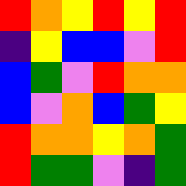[["red", "orange", "yellow", "red", "yellow", "red"], ["indigo", "yellow", "blue", "blue", "violet", "red"], ["blue", "green", "violet", "red", "orange", "orange"], ["blue", "violet", "orange", "blue", "green", "yellow"], ["red", "orange", "orange", "yellow", "orange", "green"], ["red", "green", "green", "violet", "indigo", "green"]]